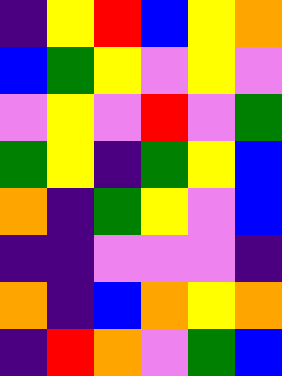[["indigo", "yellow", "red", "blue", "yellow", "orange"], ["blue", "green", "yellow", "violet", "yellow", "violet"], ["violet", "yellow", "violet", "red", "violet", "green"], ["green", "yellow", "indigo", "green", "yellow", "blue"], ["orange", "indigo", "green", "yellow", "violet", "blue"], ["indigo", "indigo", "violet", "violet", "violet", "indigo"], ["orange", "indigo", "blue", "orange", "yellow", "orange"], ["indigo", "red", "orange", "violet", "green", "blue"]]